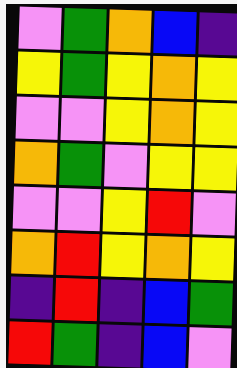[["violet", "green", "orange", "blue", "indigo"], ["yellow", "green", "yellow", "orange", "yellow"], ["violet", "violet", "yellow", "orange", "yellow"], ["orange", "green", "violet", "yellow", "yellow"], ["violet", "violet", "yellow", "red", "violet"], ["orange", "red", "yellow", "orange", "yellow"], ["indigo", "red", "indigo", "blue", "green"], ["red", "green", "indigo", "blue", "violet"]]